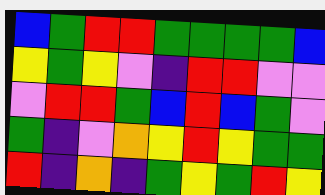[["blue", "green", "red", "red", "green", "green", "green", "green", "blue"], ["yellow", "green", "yellow", "violet", "indigo", "red", "red", "violet", "violet"], ["violet", "red", "red", "green", "blue", "red", "blue", "green", "violet"], ["green", "indigo", "violet", "orange", "yellow", "red", "yellow", "green", "green"], ["red", "indigo", "orange", "indigo", "green", "yellow", "green", "red", "yellow"]]